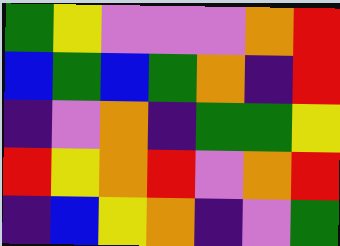[["green", "yellow", "violet", "violet", "violet", "orange", "red"], ["blue", "green", "blue", "green", "orange", "indigo", "red"], ["indigo", "violet", "orange", "indigo", "green", "green", "yellow"], ["red", "yellow", "orange", "red", "violet", "orange", "red"], ["indigo", "blue", "yellow", "orange", "indigo", "violet", "green"]]